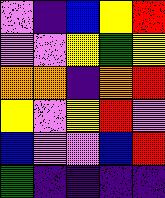[["violet", "indigo", "blue", "yellow", "red"], ["violet", "violet", "yellow", "green", "yellow"], ["orange", "orange", "indigo", "orange", "red"], ["yellow", "violet", "yellow", "red", "violet"], ["blue", "violet", "violet", "blue", "red"], ["green", "indigo", "indigo", "indigo", "indigo"]]